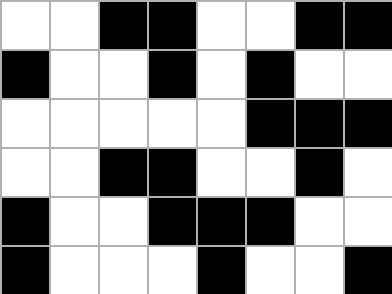[["white", "white", "black", "black", "white", "white", "black", "black"], ["black", "white", "white", "black", "white", "black", "white", "white"], ["white", "white", "white", "white", "white", "black", "black", "black"], ["white", "white", "black", "black", "white", "white", "black", "white"], ["black", "white", "white", "black", "black", "black", "white", "white"], ["black", "white", "white", "white", "black", "white", "white", "black"]]